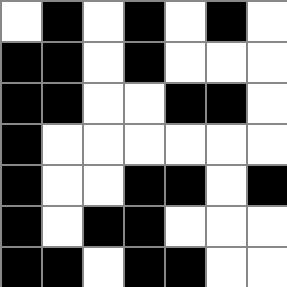[["white", "black", "white", "black", "white", "black", "white"], ["black", "black", "white", "black", "white", "white", "white"], ["black", "black", "white", "white", "black", "black", "white"], ["black", "white", "white", "white", "white", "white", "white"], ["black", "white", "white", "black", "black", "white", "black"], ["black", "white", "black", "black", "white", "white", "white"], ["black", "black", "white", "black", "black", "white", "white"]]